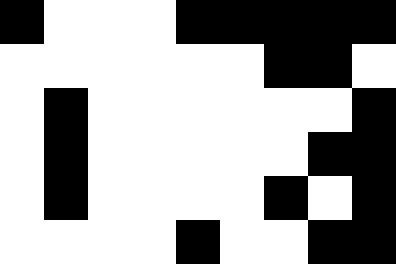[["black", "white", "white", "white", "black", "black", "black", "black", "black"], ["white", "white", "white", "white", "white", "white", "black", "black", "white"], ["white", "black", "white", "white", "white", "white", "white", "white", "black"], ["white", "black", "white", "white", "white", "white", "white", "black", "black"], ["white", "black", "white", "white", "white", "white", "black", "white", "black"], ["white", "white", "white", "white", "black", "white", "white", "black", "black"]]